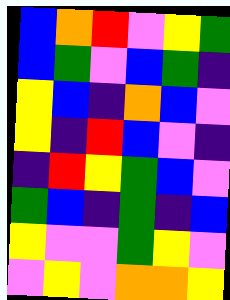[["blue", "orange", "red", "violet", "yellow", "green"], ["blue", "green", "violet", "blue", "green", "indigo"], ["yellow", "blue", "indigo", "orange", "blue", "violet"], ["yellow", "indigo", "red", "blue", "violet", "indigo"], ["indigo", "red", "yellow", "green", "blue", "violet"], ["green", "blue", "indigo", "green", "indigo", "blue"], ["yellow", "violet", "violet", "green", "yellow", "violet"], ["violet", "yellow", "violet", "orange", "orange", "yellow"]]